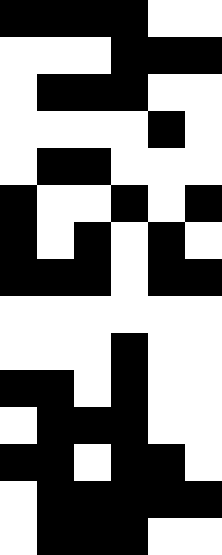[["black", "black", "black", "black", "white", "white"], ["white", "white", "white", "black", "black", "black"], ["white", "black", "black", "black", "white", "white"], ["white", "white", "white", "white", "black", "white"], ["white", "black", "black", "white", "white", "white"], ["black", "white", "white", "black", "white", "black"], ["black", "white", "black", "white", "black", "white"], ["black", "black", "black", "white", "black", "black"], ["white", "white", "white", "white", "white", "white"], ["white", "white", "white", "black", "white", "white"], ["black", "black", "white", "black", "white", "white"], ["white", "black", "black", "black", "white", "white"], ["black", "black", "white", "black", "black", "white"], ["white", "black", "black", "black", "black", "black"], ["white", "black", "black", "black", "white", "white"]]